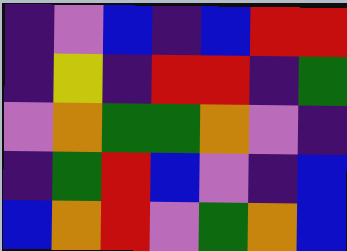[["indigo", "violet", "blue", "indigo", "blue", "red", "red"], ["indigo", "yellow", "indigo", "red", "red", "indigo", "green"], ["violet", "orange", "green", "green", "orange", "violet", "indigo"], ["indigo", "green", "red", "blue", "violet", "indigo", "blue"], ["blue", "orange", "red", "violet", "green", "orange", "blue"]]